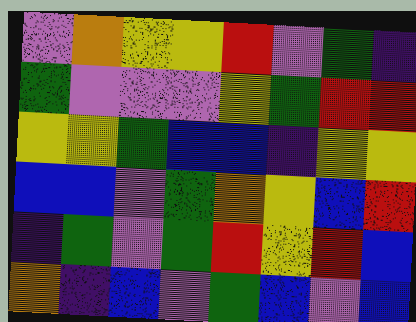[["violet", "orange", "yellow", "yellow", "red", "violet", "green", "indigo"], ["green", "violet", "violet", "violet", "yellow", "green", "red", "red"], ["yellow", "yellow", "green", "blue", "blue", "indigo", "yellow", "yellow"], ["blue", "blue", "violet", "green", "orange", "yellow", "blue", "red"], ["indigo", "green", "violet", "green", "red", "yellow", "red", "blue"], ["orange", "indigo", "blue", "violet", "green", "blue", "violet", "blue"]]